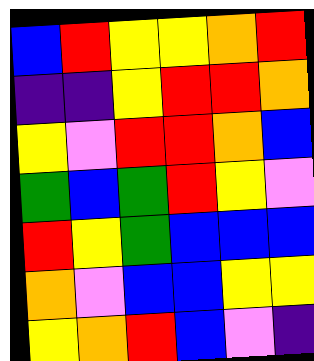[["blue", "red", "yellow", "yellow", "orange", "red"], ["indigo", "indigo", "yellow", "red", "red", "orange"], ["yellow", "violet", "red", "red", "orange", "blue"], ["green", "blue", "green", "red", "yellow", "violet"], ["red", "yellow", "green", "blue", "blue", "blue"], ["orange", "violet", "blue", "blue", "yellow", "yellow"], ["yellow", "orange", "red", "blue", "violet", "indigo"]]